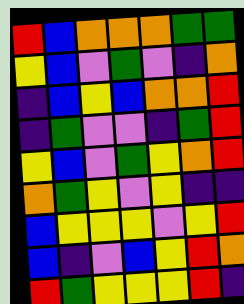[["red", "blue", "orange", "orange", "orange", "green", "green"], ["yellow", "blue", "violet", "green", "violet", "indigo", "orange"], ["indigo", "blue", "yellow", "blue", "orange", "orange", "red"], ["indigo", "green", "violet", "violet", "indigo", "green", "red"], ["yellow", "blue", "violet", "green", "yellow", "orange", "red"], ["orange", "green", "yellow", "violet", "yellow", "indigo", "indigo"], ["blue", "yellow", "yellow", "yellow", "violet", "yellow", "red"], ["blue", "indigo", "violet", "blue", "yellow", "red", "orange"], ["red", "green", "yellow", "yellow", "yellow", "red", "indigo"]]